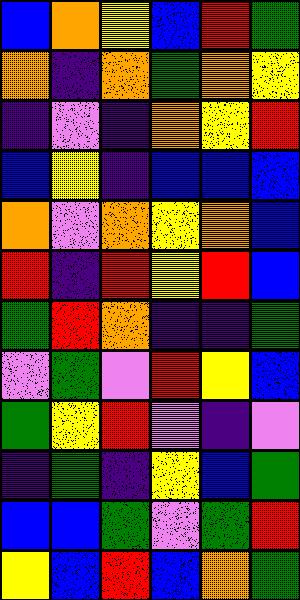[["blue", "orange", "yellow", "blue", "red", "green"], ["orange", "indigo", "orange", "green", "orange", "yellow"], ["indigo", "violet", "indigo", "orange", "yellow", "red"], ["blue", "yellow", "indigo", "blue", "blue", "blue"], ["orange", "violet", "orange", "yellow", "orange", "blue"], ["red", "indigo", "red", "yellow", "red", "blue"], ["green", "red", "orange", "indigo", "indigo", "green"], ["violet", "green", "violet", "red", "yellow", "blue"], ["green", "yellow", "red", "violet", "indigo", "violet"], ["indigo", "green", "indigo", "yellow", "blue", "green"], ["blue", "blue", "green", "violet", "green", "red"], ["yellow", "blue", "red", "blue", "orange", "green"]]